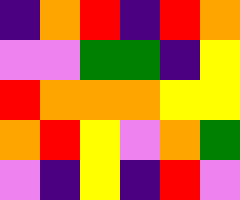[["indigo", "orange", "red", "indigo", "red", "orange"], ["violet", "violet", "green", "green", "indigo", "yellow"], ["red", "orange", "orange", "orange", "yellow", "yellow"], ["orange", "red", "yellow", "violet", "orange", "green"], ["violet", "indigo", "yellow", "indigo", "red", "violet"]]